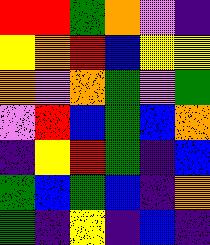[["red", "red", "green", "orange", "violet", "indigo"], ["yellow", "orange", "red", "blue", "yellow", "yellow"], ["orange", "violet", "orange", "green", "violet", "green"], ["violet", "red", "blue", "green", "blue", "orange"], ["indigo", "yellow", "red", "green", "indigo", "blue"], ["green", "blue", "green", "blue", "indigo", "orange"], ["green", "indigo", "yellow", "indigo", "blue", "indigo"]]